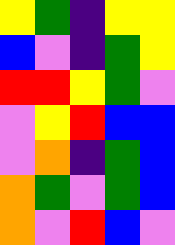[["yellow", "green", "indigo", "yellow", "yellow"], ["blue", "violet", "indigo", "green", "yellow"], ["red", "red", "yellow", "green", "violet"], ["violet", "yellow", "red", "blue", "blue"], ["violet", "orange", "indigo", "green", "blue"], ["orange", "green", "violet", "green", "blue"], ["orange", "violet", "red", "blue", "violet"]]